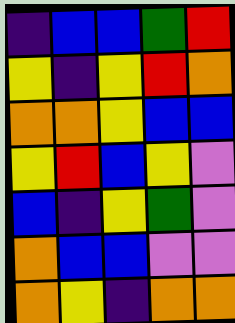[["indigo", "blue", "blue", "green", "red"], ["yellow", "indigo", "yellow", "red", "orange"], ["orange", "orange", "yellow", "blue", "blue"], ["yellow", "red", "blue", "yellow", "violet"], ["blue", "indigo", "yellow", "green", "violet"], ["orange", "blue", "blue", "violet", "violet"], ["orange", "yellow", "indigo", "orange", "orange"]]